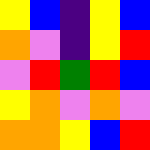[["yellow", "blue", "indigo", "yellow", "blue"], ["orange", "violet", "indigo", "yellow", "red"], ["violet", "red", "green", "red", "blue"], ["yellow", "orange", "violet", "orange", "violet"], ["orange", "orange", "yellow", "blue", "red"]]